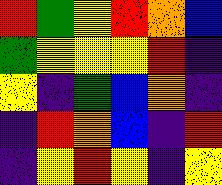[["red", "green", "yellow", "red", "orange", "blue"], ["green", "yellow", "yellow", "yellow", "red", "indigo"], ["yellow", "indigo", "green", "blue", "orange", "indigo"], ["indigo", "red", "orange", "blue", "indigo", "red"], ["indigo", "yellow", "red", "yellow", "indigo", "yellow"]]